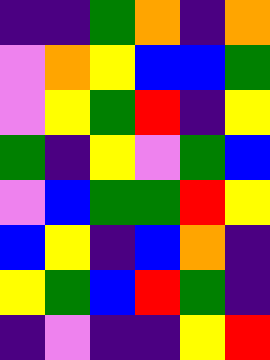[["indigo", "indigo", "green", "orange", "indigo", "orange"], ["violet", "orange", "yellow", "blue", "blue", "green"], ["violet", "yellow", "green", "red", "indigo", "yellow"], ["green", "indigo", "yellow", "violet", "green", "blue"], ["violet", "blue", "green", "green", "red", "yellow"], ["blue", "yellow", "indigo", "blue", "orange", "indigo"], ["yellow", "green", "blue", "red", "green", "indigo"], ["indigo", "violet", "indigo", "indigo", "yellow", "red"]]